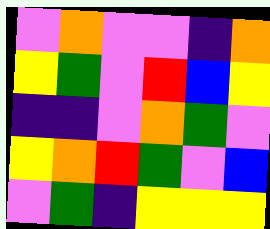[["violet", "orange", "violet", "violet", "indigo", "orange"], ["yellow", "green", "violet", "red", "blue", "yellow"], ["indigo", "indigo", "violet", "orange", "green", "violet"], ["yellow", "orange", "red", "green", "violet", "blue"], ["violet", "green", "indigo", "yellow", "yellow", "yellow"]]